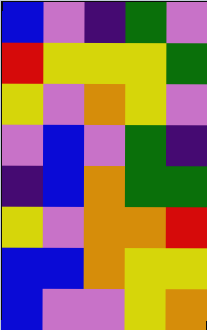[["blue", "violet", "indigo", "green", "violet"], ["red", "yellow", "yellow", "yellow", "green"], ["yellow", "violet", "orange", "yellow", "violet"], ["violet", "blue", "violet", "green", "indigo"], ["indigo", "blue", "orange", "green", "green"], ["yellow", "violet", "orange", "orange", "red"], ["blue", "blue", "orange", "yellow", "yellow"], ["blue", "violet", "violet", "yellow", "orange"]]